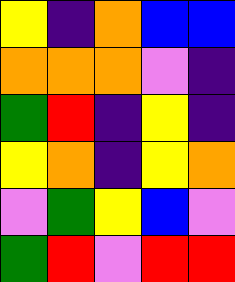[["yellow", "indigo", "orange", "blue", "blue"], ["orange", "orange", "orange", "violet", "indigo"], ["green", "red", "indigo", "yellow", "indigo"], ["yellow", "orange", "indigo", "yellow", "orange"], ["violet", "green", "yellow", "blue", "violet"], ["green", "red", "violet", "red", "red"]]